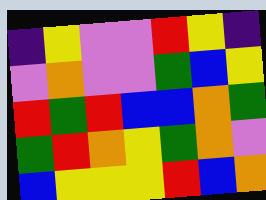[["indigo", "yellow", "violet", "violet", "red", "yellow", "indigo"], ["violet", "orange", "violet", "violet", "green", "blue", "yellow"], ["red", "green", "red", "blue", "blue", "orange", "green"], ["green", "red", "orange", "yellow", "green", "orange", "violet"], ["blue", "yellow", "yellow", "yellow", "red", "blue", "orange"]]